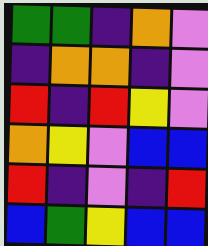[["green", "green", "indigo", "orange", "violet"], ["indigo", "orange", "orange", "indigo", "violet"], ["red", "indigo", "red", "yellow", "violet"], ["orange", "yellow", "violet", "blue", "blue"], ["red", "indigo", "violet", "indigo", "red"], ["blue", "green", "yellow", "blue", "blue"]]